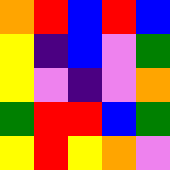[["orange", "red", "blue", "red", "blue"], ["yellow", "indigo", "blue", "violet", "green"], ["yellow", "violet", "indigo", "violet", "orange"], ["green", "red", "red", "blue", "green"], ["yellow", "red", "yellow", "orange", "violet"]]